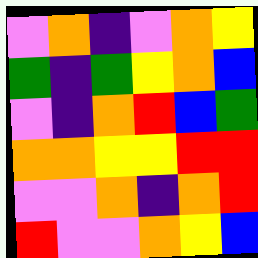[["violet", "orange", "indigo", "violet", "orange", "yellow"], ["green", "indigo", "green", "yellow", "orange", "blue"], ["violet", "indigo", "orange", "red", "blue", "green"], ["orange", "orange", "yellow", "yellow", "red", "red"], ["violet", "violet", "orange", "indigo", "orange", "red"], ["red", "violet", "violet", "orange", "yellow", "blue"]]